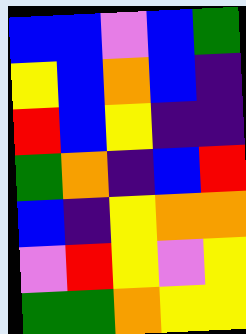[["blue", "blue", "violet", "blue", "green"], ["yellow", "blue", "orange", "blue", "indigo"], ["red", "blue", "yellow", "indigo", "indigo"], ["green", "orange", "indigo", "blue", "red"], ["blue", "indigo", "yellow", "orange", "orange"], ["violet", "red", "yellow", "violet", "yellow"], ["green", "green", "orange", "yellow", "yellow"]]